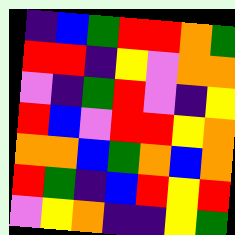[["indigo", "blue", "green", "red", "red", "orange", "green"], ["red", "red", "indigo", "yellow", "violet", "orange", "orange"], ["violet", "indigo", "green", "red", "violet", "indigo", "yellow"], ["red", "blue", "violet", "red", "red", "yellow", "orange"], ["orange", "orange", "blue", "green", "orange", "blue", "orange"], ["red", "green", "indigo", "blue", "red", "yellow", "red"], ["violet", "yellow", "orange", "indigo", "indigo", "yellow", "green"]]